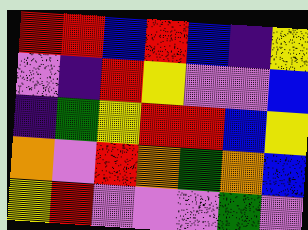[["red", "red", "blue", "red", "blue", "indigo", "yellow"], ["violet", "indigo", "red", "yellow", "violet", "violet", "blue"], ["indigo", "green", "yellow", "red", "red", "blue", "yellow"], ["orange", "violet", "red", "orange", "green", "orange", "blue"], ["yellow", "red", "violet", "violet", "violet", "green", "violet"]]